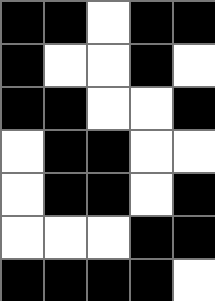[["black", "black", "white", "black", "black"], ["black", "white", "white", "black", "white"], ["black", "black", "white", "white", "black"], ["white", "black", "black", "white", "white"], ["white", "black", "black", "white", "black"], ["white", "white", "white", "black", "black"], ["black", "black", "black", "black", "white"]]